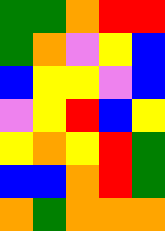[["green", "green", "orange", "red", "red"], ["green", "orange", "violet", "yellow", "blue"], ["blue", "yellow", "yellow", "violet", "blue"], ["violet", "yellow", "red", "blue", "yellow"], ["yellow", "orange", "yellow", "red", "green"], ["blue", "blue", "orange", "red", "green"], ["orange", "green", "orange", "orange", "orange"]]